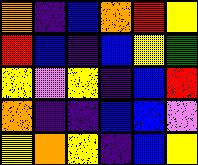[["orange", "indigo", "blue", "orange", "red", "yellow"], ["red", "blue", "indigo", "blue", "yellow", "green"], ["yellow", "violet", "yellow", "indigo", "blue", "red"], ["orange", "indigo", "indigo", "blue", "blue", "violet"], ["yellow", "orange", "yellow", "indigo", "blue", "yellow"]]